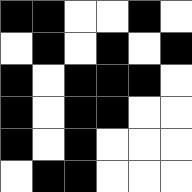[["black", "black", "white", "white", "black", "white"], ["white", "black", "white", "black", "white", "black"], ["black", "white", "black", "black", "black", "white"], ["black", "white", "black", "black", "white", "white"], ["black", "white", "black", "white", "white", "white"], ["white", "black", "black", "white", "white", "white"]]